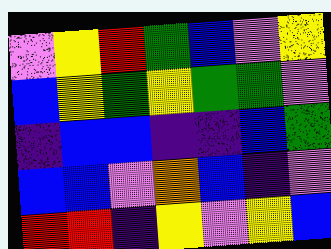[["violet", "yellow", "red", "green", "blue", "violet", "yellow"], ["blue", "yellow", "green", "yellow", "green", "green", "violet"], ["indigo", "blue", "blue", "indigo", "indigo", "blue", "green"], ["blue", "blue", "violet", "orange", "blue", "indigo", "violet"], ["red", "red", "indigo", "yellow", "violet", "yellow", "blue"]]